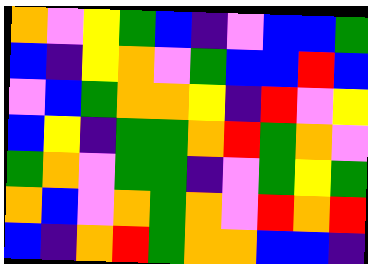[["orange", "violet", "yellow", "green", "blue", "indigo", "violet", "blue", "blue", "green"], ["blue", "indigo", "yellow", "orange", "violet", "green", "blue", "blue", "red", "blue"], ["violet", "blue", "green", "orange", "orange", "yellow", "indigo", "red", "violet", "yellow"], ["blue", "yellow", "indigo", "green", "green", "orange", "red", "green", "orange", "violet"], ["green", "orange", "violet", "green", "green", "indigo", "violet", "green", "yellow", "green"], ["orange", "blue", "violet", "orange", "green", "orange", "violet", "red", "orange", "red"], ["blue", "indigo", "orange", "red", "green", "orange", "orange", "blue", "blue", "indigo"]]